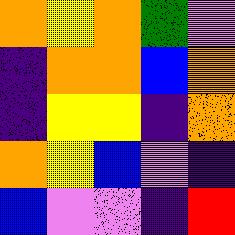[["orange", "yellow", "orange", "green", "violet"], ["indigo", "orange", "orange", "blue", "orange"], ["indigo", "yellow", "yellow", "indigo", "orange"], ["orange", "yellow", "blue", "violet", "indigo"], ["blue", "violet", "violet", "indigo", "red"]]